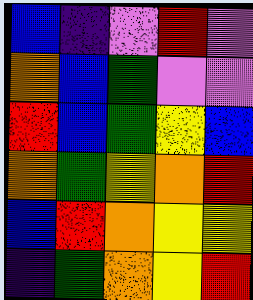[["blue", "indigo", "violet", "red", "violet"], ["orange", "blue", "green", "violet", "violet"], ["red", "blue", "green", "yellow", "blue"], ["orange", "green", "yellow", "orange", "red"], ["blue", "red", "orange", "yellow", "yellow"], ["indigo", "green", "orange", "yellow", "red"]]